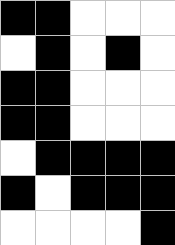[["black", "black", "white", "white", "white"], ["white", "black", "white", "black", "white"], ["black", "black", "white", "white", "white"], ["black", "black", "white", "white", "white"], ["white", "black", "black", "black", "black"], ["black", "white", "black", "black", "black"], ["white", "white", "white", "white", "black"]]